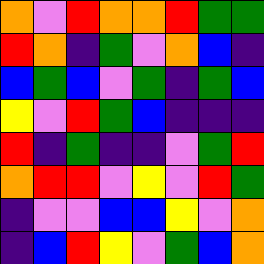[["orange", "violet", "red", "orange", "orange", "red", "green", "green"], ["red", "orange", "indigo", "green", "violet", "orange", "blue", "indigo"], ["blue", "green", "blue", "violet", "green", "indigo", "green", "blue"], ["yellow", "violet", "red", "green", "blue", "indigo", "indigo", "indigo"], ["red", "indigo", "green", "indigo", "indigo", "violet", "green", "red"], ["orange", "red", "red", "violet", "yellow", "violet", "red", "green"], ["indigo", "violet", "violet", "blue", "blue", "yellow", "violet", "orange"], ["indigo", "blue", "red", "yellow", "violet", "green", "blue", "orange"]]